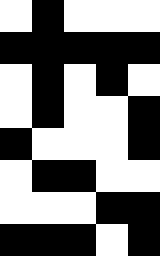[["white", "black", "white", "white", "white"], ["black", "black", "black", "black", "black"], ["white", "black", "white", "black", "white"], ["white", "black", "white", "white", "black"], ["black", "white", "white", "white", "black"], ["white", "black", "black", "white", "white"], ["white", "white", "white", "black", "black"], ["black", "black", "black", "white", "black"]]